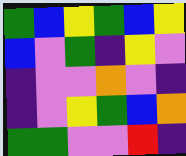[["green", "blue", "yellow", "green", "blue", "yellow"], ["blue", "violet", "green", "indigo", "yellow", "violet"], ["indigo", "violet", "violet", "orange", "violet", "indigo"], ["indigo", "violet", "yellow", "green", "blue", "orange"], ["green", "green", "violet", "violet", "red", "indigo"]]